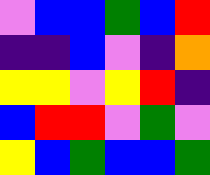[["violet", "blue", "blue", "green", "blue", "red"], ["indigo", "indigo", "blue", "violet", "indigo", "orange"], ["yellow", "yellow", "violet", "yellow", "red", "indigo"], ["blue", "red", "red", "violet", "green", "violet"], ["yellow", "blue", "green", "blue", "blue", "green"]]